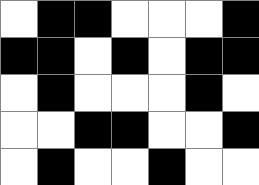[["white", "black", "black", "white", "white", "white", "black"], ["black", "black", "white", "black", "white", "black", "black"], ["white", "black", "white", "white", "white", "black", "white"], ["white", "white", "black", "black", "white", "white", "black"], ["white", "black", "white", "white", "black", "white", "white"]]